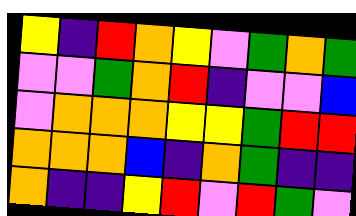[["yellow", "indigo", "red", "orange", "yellow", "violet", "green", "orange", "green"], ["violet", "violet", "green", "orange", "red", "indigo", "violet", "violet", "blue"], ["violet", "orange", "orange", "orange", "yellow", "yellow", "green", "red", "red"], ["orange", "orange", "orange", "blue", "indigo", "orange", "green", "indigo", "indigo"], ["orange", "indigo", "indigo", "yellow", "red", "violet", "red", "green", "violet"]]